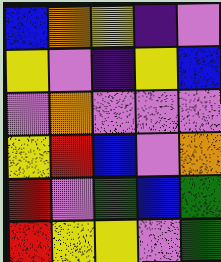[["blue", "orange", "yellow", "indigo", "violet"], ["yellow", "violet", "indigo", "yellow", "blue"], ["violet", "orange", "violet", "violet", "violet"], ["yellow", "red", "blue", "violet", "orange"], ["red", "violet", "green", "blue", "green"], ["red", "yellow", "yellow", "violet", "green"]]